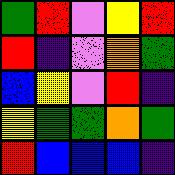[["green", "red", "violet", "yellow", "red"], ["red", "indigo", "violet", "orange", "green"], ["blue", "yellow", "violet", "red", "indigo"], ["yellow", "green", "green", "orange", "green"], ["red", "blue", "blue", "blue", "indigo"]]